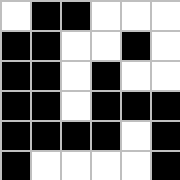[["white", "black", "black", "white", "white", "white"], ["black", "black", "white", "white", "black", "white"], ["black", "black", "white", "black", "white", "white"], ["black", "black", "white", "black", "black", "black"], ["black", "black", "black", "black", "white", "black"], ["black", "white", "white", "white", "white", "black"]]